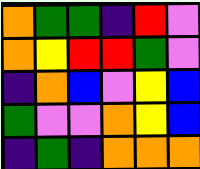[["orange", "green", "green", "indigo", "red", "violet"], ["orange", "yellow", "red", "red", "green", "violet"], ["indigo", "orange", "blue", "violet", "yellow", "blue"], ["green", "violet", "violet", "orange", "yellow", "blue"], ["indigo", "green", "indigo", "orange", "orange", "orange"]]